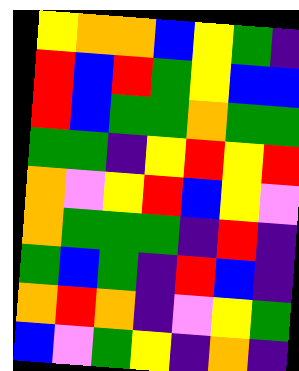[["yellow", "orange", "orange", "blue", "yellow", "green", "indigo"], ["red", "blue", "red", "green", "yellow", "blue", "blue"], ["red", "blue", "green", "green", "orange", "green", "green"], ["green", "green", "indigo", "yellow", "red", "yellow", "red"], ["orange", "violet", "yellow", "red", "blue", "yellow", "violet"], ["orange", "green", "green", "green", "indigo", "red", "indigo"], ["green", "blue", "green", "indigo", "red", "blue", "indigo"], ["orange", "red", "orange", "indigo", "violet", "yellow", "green"], ["blue", "violet", "green", "yellow", "indigo", "orange", "indigo"]]